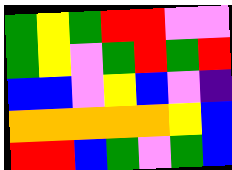[["green", "yellow", "green", "red", "red", "violet", "violet"], ["green", "yellow", "violet", "green", "red", "green", "red"], ["blue", "blue", "violet", "yellow", "blue", "violet", "indigo"], ["orange", "orange", "orange", "orange", "orange", "yellow", "blue"], ["red", "red", "blue", "green", "violet", "green", "blue"]]